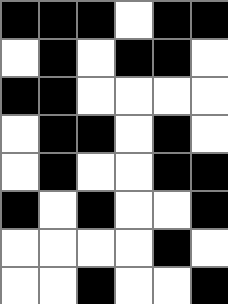[["black", "black", "black", "white", "black", "black"], ["white", "black", "white", "black", "black", "white"], ["black", "black", "white", "white", "white", "white"], ["white", "black", "black", "white", "black", "white"], ["white", "black", "white", "white", "black", "black"], ["black", "white", "black", "white", "white", "black"], ["white", "white", "white", "white", "black", "white"], ["white", "white", "black", "white", "white", "black"]]